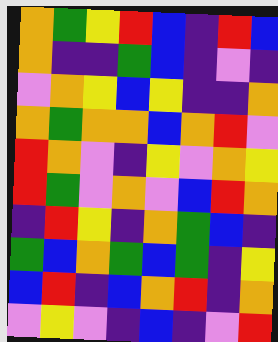[["orange", "green", "yellow", "red", "blue", "indigo", "red", "blue"], ["orange", "indigo", "indigo", "green", "blue", "indigo", "violet", "indigo"], ["violet", "orange", "yellow", "blue", "yellow", "indigo", "indigo", "orange"], ["orange", "green", "orange", "orange", "blue", "orange", "red", "violet"], ["red", "orange", "violet", "indigo", "yellow", "violet", "orange", "yellow"], ["red", "green", "violet", "orange", "violet", "blue", "red", "orange"], ["indigo", "red", "yellow", "indigo", "orange", "green", "blue", "indigo"], ["green", "blue", "orange", "green", "blue", "green", "indigo", "yellow"], ["blue", "red", "indigo", "blue", "orange", "red", "indigo", "orange"], ["violet", "yellow", "violet", "indigo", "blue", "indigo", "violet", "red"]]